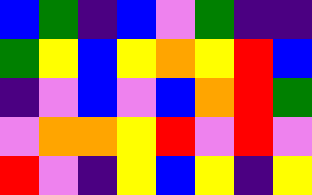[["blue", "green", "indigo", "blue", "violet", "green", "indigo", "indigo"], ["green", "yellow", "blue", "yellow", "orange", "yellow", "red", "blue"], ["indigo", "violet", "blue", "violet", "blue", "orange", "red", "green"], ["violet", "orange", "orange", "yellow", "red", "violet", "red", "violet"], ["red", "violet", "indigo", "yellow", "blue", "yellow", "indigo", "yellow"]]